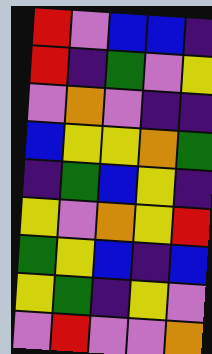[["red", "violet", "blue", "blue", "indigo"], ["red", "indigo", "green", "violet", "yellow"], ["violet", "orange", "violet", "indigo", "indigo"], ["blue", "yellow", "yellow", "orange", "green"], ["indigo", "green", "blue", "yellow", "indigo"], ["yellow", "violet", "orange", "yellow", "red"], ["green", "yellow", "blue", "indigo", "blue"], ["yellow", "green", "indigo", "yellow", "violet"], ["violet", "red", "violet", "violet", "orange"]]